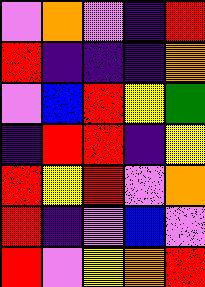[["violet", "orange", "violet", "indigo", "red"], ["red", "indigo", "indigo", "indigo", "orange"], ["violet", "blue", "red", "yellow", "green"], ["indigo", "red", "red", "indigo", "yellow"], ["red", "yellow", "red", "violet", "orange"], ["red", "indigo", "violet", "blue", "violet"], ["red", "violet", "yellow", "orange", "red"]]